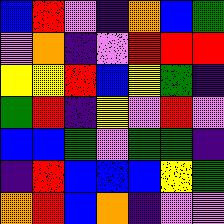[["blue", "red", "violet", "indigo", "orange", "blue", "green"], ["violet", "orange", "indigo", "violet", "red", "red", "red"], ["yellow", "yellow", "red", "blue", "yellow", "green", "indigo"], ["green", "red", "indigo", "yellow", "violet", "red", "violet"], ["blue", "blue", "green", "violet", "green", "green", "indigo"], ["indigo", "red", "blue", "blue", "blue", "yellow", "green"], ["orange", "red", "blue", "orange", "indigo", "violet", "violet"]]